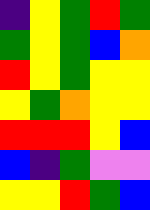[["indigo", "yellow", "green", "red", "green"], ["green", "yellow", "green", "blue", "orange"], ["red", "yellow", "green", "yellow", "yellow"], ["yellow", "green", "orange", "yellow", "yellow"], ["red", "red", "red", "yellow", "blue"], ["blue", "indigo", "green", "violet", "violet"], ["yellow", "yellow", "red", "green", "blue"]]